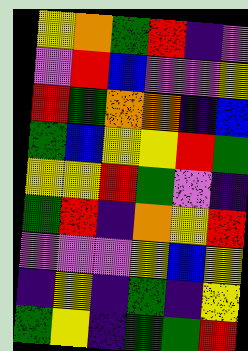[["yellow", "orange", "green", "red", "indigo", "violet"], ["violet", "red", "blue", "violet", "violet", "yellow"], ["red", "green", "orange", "orange", "indigo", "blue"], ["green", "blue", "yellow", "yellow", "red", "green"], ["yellow", "yellow", "red", "green", "violet", "indigo"], ["green", "red", "indigo", "orange", "yellow", "red"], ["violet", "violet", "violet", "yellow", "blue", "yellow"], ["indigo", "yellow", "indigo", "green", "indigo", "yellow"], ["green", "yellow", "indigo", "green", "green", "red"]]